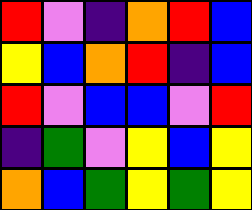[["red", "violet", "indigo", "orange", "red", "blue"], ["yellow", "blue", "orange", "red", "indigo", "blue"], ["red", "violet", "blue", "blue", "violet", "red"], ["indigo", "green", "violet", "yellow", "blue", "yellow"], ["orange", "blue", "green", "yellow", "green", "yellow"]]